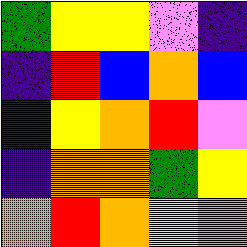[["green", "yellow", "yellow", "violet", "indigo"], ["indigo", "red", "blue", "orange", "blue"], ["indigo", "yellow", "orange", "red", "violet"], ["indigo", "orange", "orange", "green", "yellow"], ["orange", "red", "orange", "yellow", "orange"]]